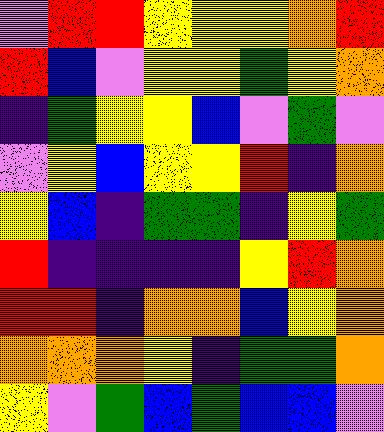[["violet", "red", "red", "yellow", "yellow", "yellow", "orange", "red"], ["red", "blue", "violet", "yellow", "yellow", "green", "yellow", "orange"], ["indigo", "green", "yellow", "yellow", "blue", "violet", "green", "violet"], ["violet", "yellow", "blue", "yellow", "yellow", "red", "indigo", "orange"], ["yellow", "blue", "indigo", "green", "green", "indigo", "yellow", "green"], ["red", "indigo", "indigo", "indigo", "indigo", "yellow", "red", "orange"], ["red", "red", "indigo", "orange", "orange", "blue", "yellow", "orange"], ["orange", "orange", "orange", "yellow", "indigo", "green", "green", "orange"], ["yellow", "violet", "green", "blue", "green", "blue", "blue", "violet"]]